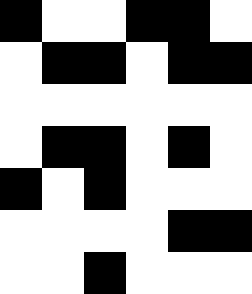[["black", "white", "white", "black", "black", "white"], ["white", "black", "black", "white", "black", "black"], ["white", "white", "white", "white", "white", "white"], ["white", "black", "black", "white", "black", "white"], ["black", "white", "black", "white", "white", "white"], ["white", "white", "white", "white", "black", "black"], ["white", "white", "black", "white", "white", "white"]]